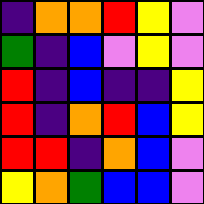[["indigo", "orange", "orange", "red", "yellow", "violet"], ["green", "indigo", "blue", "violet", "yellow", "violet"], ["red", "indigo", "blue", "indigo", "indigo", "yellow"], ["red", "indigo", "orange", "red", "blue", "yellow"], ["red", "red", "indigo", "orange", "blue", "violet"], ["yellow", "orange", "green", "blue", "blue", "violet"]]